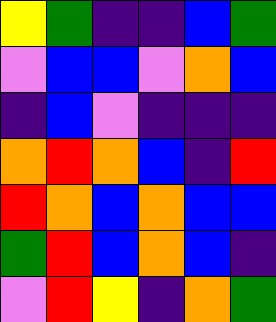[["yellow", "green", "indigo", "indigo", "blue", "green"], ["violet", "blue", "blue", "violet", "orange", "blue"], ["indigo", "blue", "violet", "indigo", "indigo", "indigo"], ["orange", "red", "orange", "blue", "indigo", "red"], ["red", "orange", "blue", "orange", "blue", "blue"], ["green", "red", "blue", "orange", "blue", "indigo"], ["violet", "red", "yellow", "indigo", "orange", "green"]]